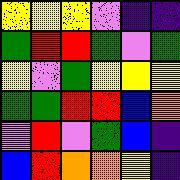[["yellow", "yellow", "yellow", "violet", "indigo", "indigo"], ["green", "red", "red", "green", "violet", "green"], ["yellow", "violet", "green", "yellow", "yellow", "yellow"], ["green", "green", "red", "red", "blue", "orange"], ["violet", "red", "violet", "green", "blue", "indigo"], ["blue", "red", "orange", "orange", "yellow", "indigo"]]